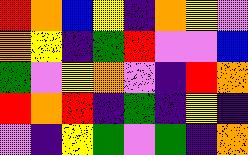[["red", "orange", "blue", "yellow", "indigo", "orange", "yellow", "violet"], ["orange", "yellow", "indigo", "green", "red", "violet", "violet", "blue"], ["green", "violet", "yellow", "orange", "violet", "indigo", "red", "orange"], ["red", "orange", "red", "indigo", "green", "indigo", "yellow", "indigo"], ["violet", "indigo", "yellow", "green", "violet", "green", "indigo", "orange"]]